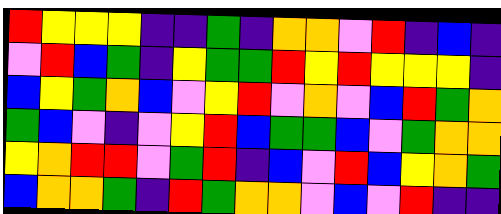[["red", "yellow", "yellow", "yellow", "indigo", "indigo", "green", "indigo", "orange", "orange", "violet", "red", "indigo", "blue", "indigo"], ["violet", "red", "blue", "green", "indigo", "yellow", "green", "green", "red", "yellow", "red", "yellow", "yellow", "yellow", "indigo"], ["blue", "yellow", "green", "orange", "blue", "violet", "yellow", "red", "violet", "orange", "violet", "blue", "red", "green", "orange"], ["green", "blue", "violet", "indigo", "violet", "yellow", "red", "blue", "green", "green", "blue", "violet", "green", "orange", "orange"], ["yellow", "orange", "red", "red", "violet", "green", "red", "indigo", "blue", "violet", "red", "blue", "yellow", "orange", "green"], ["blue", "orange", "orange", "green", "indigo", "red", "green", "orange", "orange", "violet", "blue", "violet", "red", "indigo", "indigo"]]